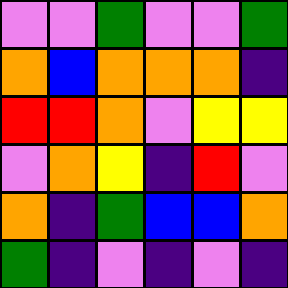[["violet", "violet", "green", "violet", "violet", "green"], ["orange", "blue", "orange", "orange", "orange", "indigo"], ["red", "red", "orange", "violet", "yellow", "yellow"], ["violet", "orange", "yellow", "indigo", "red", "violet"], ["orange", "indigo", "green", "blue", "blue", "orange"], ["green", "indigo", "violet", "indigo", "violet", "indigo"]]